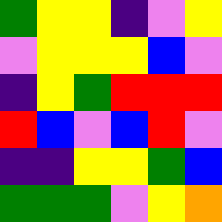[["green", "yellow", "yellow", "indigo", "violet", "yellow"], ["violet", "yellow", "yellow", "yellow", "blue", "violet"], ["indigo", "yellow", "green", "red", "red", "red"], ["red", "blue", "violet", "blue", "red", "violet"], ["indigo", "indigo", "yellow", "yellow", "green", "blue"], ["green", "green", "green", "violet", "yellow", "orange"]]